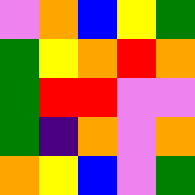[["violet", "orange", "blue", "yellow", "green"], ["green", "yellow", "orange", "red", "orange"], ["green", "red", "red", "violet", "violet"], ["green", "indigo", "orange", "violet", "orange"], ["orange", "yellow", "blue", "violet", "green"]]